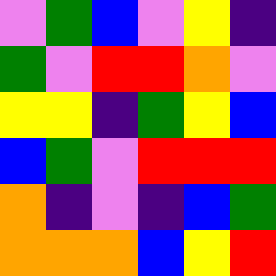[["violet", "green", "blue", "violet", "yellow", "indigo"], ["green", "violet", "red", "red", "orange", "violet"], ["yellow", "yellow", "indigo", "green", "yellow", "blue"], ["blue", "green", "violet", "red", "red", "red"], ["orange", "indigo", "violet", "indigo", "blue", "green"], ["orange", "orange", "orange", "blue", "yellow", "red"]]